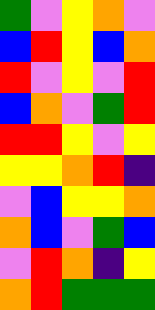[["green", "violet", "yellow", "orange", "violet"], ["blue", "red", "yellow", "blue", "orange"], ["red", "violet", "yellow", "violet", "red"], ["blue", "orange", "violet", "green", "red"], ["red", "red", "yellow", "violet", "yellow"], ["yellow", "yellow", "orange", "red", "indigo"], ["violet", "blue", "yellow", "yellow", "orange"], ["orange", "blue", "violet", "green", "blue"], ["violet", "red", "orange", "indigo", "yellow"], ["orange", "red", "green", "green", "green"]]